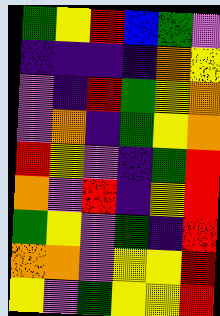[["green", "yellow", "red", "blue", "green", "violet"], ["indigo", "indigo", "indigo", "indigo", "orange", "yellow"], ["violet", "indigo", "red", "green", "yellow", "orange"], ["violet", "orange", "indigo", "green", "yellow", "orange"], ["red", "yellow", "violet", "indigo", "green", "red"], ["orange", "violet", "red", "indigo", "yellow", "red"], ["green", "yellow", "violet", "green", "indigo", "red"], ["orange", "orange", "violet", "yellow", "yellow", "red"], ["yellow", "violet", "green", "yellow", "yellow", "red"]]